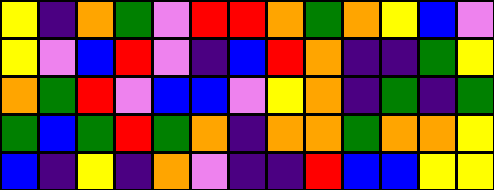[["yellow", "indigo", "orange", "green", "violet", "red", "red", "orange", "green", "orange", "yellow", "blue", "violet"], ["yellow", "violet", "blue", "red", "violet", "indigo", "blue", "red", "orange", "indigo", "indigo", "green", "yellow"], ["orange", "green", "red", "violet", "blue", "blue", "violet", "yellow", "orange", "indigo", "green", "indigo", "green"], ["green", "blue", "green", "red", "green", "orange", "indigo", "orange", "orange", "green", "orange", "orange", "yellow"], ["blue", "indigo", "yellow", "indigo", "orange", "violet", "indigo", "indigo", "red", "blue", "blue", "yellow", "yellow"]]